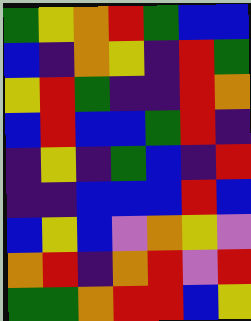[["green", "yellow", "orange", "red", "green", "blue", "blue"], ["blue", "indigo", "orange", "yellow", "indigo", "red", "green"], ["yellow", "red", "green", "indigo", "indigo", "red", "orange"], ["blue", "red", "blue", "blue", "green", "red", "indigo"], ["indigo", "yellow", "indigo", "green", "blue", "indigo", "red"], ["indigo", "indigo", "blue", "blue", "blue", "red", "blue"], ["blue", "yellow", "blue", "violet", "orange", "yellow", "violet"], ["orange", "red", "indigo", "orange", "red", "violet", "red"], ["green", "green", "orange", "red", "red", "blue", "yellow"]]